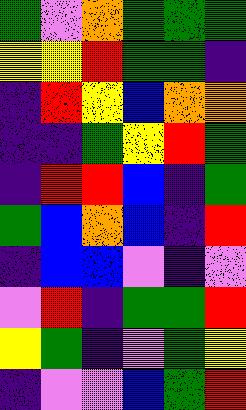[["green", "violet", "orange", "green", "green", "green"], ["yellow", "yellow", "red", "green", "green", "indigo"], ["indigo", "red", "yellow", "blue", "orange", "orange"], ["indigo", "indigo", "green", "yellow", "red", "green"], ["indigo", "red", "red", "blue", "indigo", "green"], ["green", "blue", "orange", "blue", "indigo", "red"], ["indigo", "blue", "blue", "violet", "indigo", "violet"], ["violet", "red", "indigo", "green", "green", "red"], ["yellow", "green", "indigo", "violet", "green", "yellow"], ["indigo", "violet", "violet", "blue", "green", "red"]]